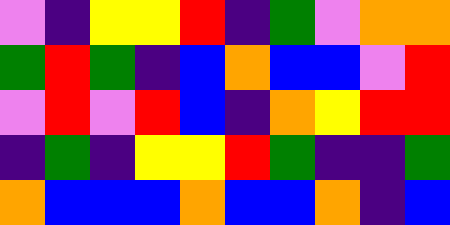[["violet", "indigo", "yellow", "yellow", "red", "indigo", "green", "violet", "orange", "orange"], ["green", "red", "green", "indigo", "blue", "orange", "blue", "blue", "violet", "red"], ["violet", "red", "violet", "red", "blue", "indigo", "orange", "yellow", "red", "red"], ["indigo", "green", "indigo", "yellow", "yellow", "red", "green", "indigo", "indigo", "green"], ["orange", "blue", "blue", "blue", "orange", "blue", "blue", "orange", "indigo", "blue"]]